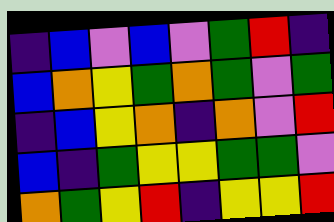[["indigo", "blue", "violet", "blue", "violet", "green", "red", "indigo"], ["blue", "orange", "yellow", "green", "orange", "green", "violet", "green"], ["indigo", "blue", "yellow", "orange", "indigo", "orange", "violet", "red"], ["blue", "indigo", "green", "yellow", "yellow", "green", "green", "violet"], ["orange", "green", "yellow", "red", "indigo", "yellow", "yellow", "red"]]